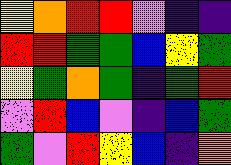[["yellow", "orange", "red", "red", "violet", "indigo", "indigo"], ["red", "red", "green", "green", "blue", "yellow", "green"], ["yellow", "green", "orange", "green", "indigo", "green", "red"], ["violet", "red", "blue", "violet", "indigo", "blue", "green"], ["green", "violet", "red", "yellow", "blue", "indigo", "orange"]]